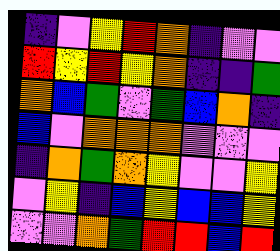[["indigo", "violet", "yellow", "red", "orange", "indigo", "violet", "violet"], ["red", "yellow", "red", "yellow", "orange", "indigo", "indigo", "green"], ["orange", "blue", "green", "violet", "green", "blue", "orange", "indigo"], ["blue", "violet", "orange", "orange", "orange", "violet", "violet", "violet"], ["indigo", "orange", "green", "orange", "yellow", "violet", "violet", "yellow"], ["violet", "yellow", "indigo", "blue", "yellow", "blue", "blue", "yellow"], ["violet", "violet", "orange", "green", "red", "red", "blue", "red"]]